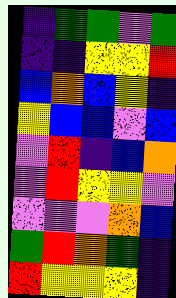[["indigo", "green", "green", "violet", "green"], ["indigo", "indigo", "yellow", "yellow", "red"], ["blue", "orange", "blue", "yellow", "indigo"], ["yellow", "blue", "blue", "violet", "blue"], ["violet", "red", "indigo", "blue", "orange"], ["violet", "red", "yellow", "yellow", "violet"], ["violet", "violet", "violet", "orange", "blue"], ["green", "red", "orange", "green", "indigo"], ["red", "yellow", "yellow", "yellow", "indigo"]]